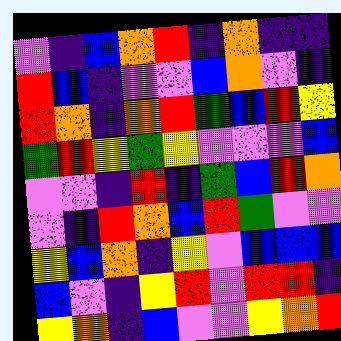[["violet", "indigo", "blue", "orange", "red", "indigo", "orange", "indigo", "indigo"], ["red", "blue", "indigo", "violet", "violet", "blue", "orange", "violet", "indigo"], ["red", "orange", "indigo", "orange", "red", "green", "blue", "red", "yellow"], ["green", "red", "yellow", "green", "yellow", "violet", "violet", "violet", "blue"], ["violet", "violet", "indigo", "red", "indigo", "green", "blue", "red", "orange"], ["violet", "indigo", "red", "orange", "blue", "red", "green", "violet", "violet"], ["yellow", "blue", "orange", "indigo", "yellow", "violet", "blue", "blue", "blue"], ["blue", "violet", "indigo", "yellow", "red", "violet", "red", "red", "indigo"], ["yellow", "orange", "indigo", "blue", "violet", "violet", "yellow", "orange", "red"]]